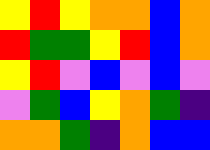[["yellow", "red", "yellow", "orange", "orange", "blue", "orange"], ["red", "green", "green", "yellow", "red", "blue", "orange"], ["yellow", "red", "violet", "blue", "violet", "blue", "violet"], ["violet", "green", "blue", "yellow", "orange", "green", "indigo"], ["orange", "orange", "green", "indigo", "orange", "blue", "blue"]]